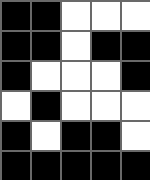[["black", "black", "white", "white", "white"], ["black", "black", "white", "black", "black"], ["black", "white", "white", "white", "black"], ["white", "black", "white", "white", "white"], ["black", "white", "black", "black", "white"], ["black", "black", "black", "black", "black"]]